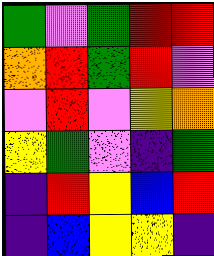[["green", "violet", "green", "red", "red"], ["orange", "red", "green", "red", "violet"], ["violet", "red", "violet", "yellow", "orange"], ["yellow", "green", "violet", "indigo", "green"], ["indigo", "red", "yellow", "blue", "red"], ["indigo", "blue", "yellow", "yellow", "indigo"]]